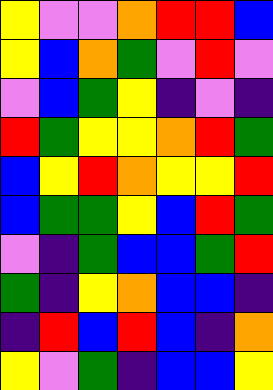[["yellow", "violet", "violet", "orange", "red", "red", "blue"], ["yellow", "blue", "orange", "green", "violet", "red", "violet"], ["violet", "blue", "green", "yellow", "indigo", "violet", "indigo"], ["red", "green", "yellow", "yellow", "orange", "red", "green"], ["blue", "yellow", "red", "orange", "yellow", "yellow", "red"], ["blue", "green", "green", "yellow", "blue", "red", "green"], ["violet", "indigo", "green", "blue", "blue", "green", "red"], ["green", "indigo", "yellow", "orange", "blue", "blue", "indigo"], ["indigo", "red", "blue", "red", "blue", "indigo", "orange"], ["yellow", "violet", "green", "indigo", "blue", "blue", "yellow"]]